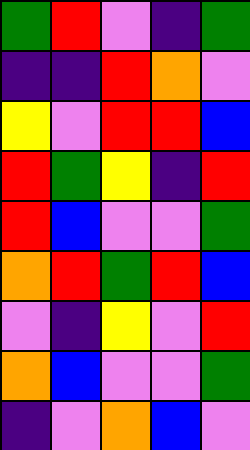[["green", "red", "violet", "indigo", "green"], ["indigo", "indigo", "red", "orange", "violet"], ["yellow", "violet", "red", "red", "blue"], ["red", "green", "yellow", "indigo", "red"], ["red", "blue", "violet", "violet", "green"], ["orange", "red", "green", "red", "blue"], ["violet", "indigo", "yellow", "violet", "red"], ["orange", "blue", "violet", "violet", "green"], ["indigo", "violet", "orange", "blue", "violet"]]